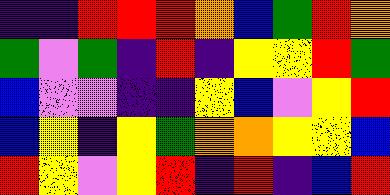[["indigo", "indigo", "red", "red", "red", "orange", "blue", "green", "red", "orange"], ["green", "violet", "green", "indigo", "red", "indigo", "yellow", "yellow", "red", "green"], ["blue", "violet", "violet", "indigo", "indigo", "yellow", "blue", "violet", "yellow", "red"], ["blue", "yellow", "indigo", "yellow", "green", "orange", "orange", "yellow", "yellow", "blue"], ["red", "yellow", "violet", "yellow", "red", "indigo", "red", "indigo", "blue", "red"]]